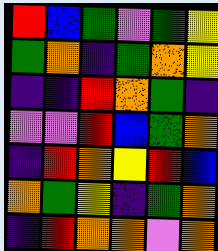[["red", "blue", "green", "violet", "green", "yellow"], ["green", "orange", "indigo", "green", "orange", "yellow"], ["indigo", "indigo", "red", "orange", "green", "indigo"], ["violet", "violet", "red", "blue", "green", "orange"], ["indigo", "red", "orange", "yellow", "red", "blue"], ["orange", "green", "yellow", "indigo", "green", "orange"], ["indigo", "red", "orange", "orange", "violet", "orange"]]